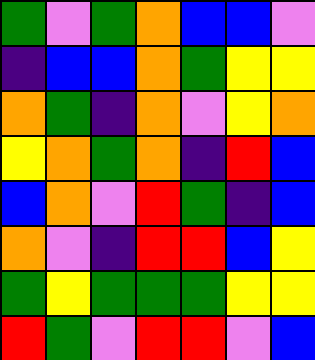[["green", "violet", "green", "orange", "blue", "blue", "violet"], ["indigo", "blue", "blue", "orange", "green", "yellow", "yellow"], ["orange", "green", "indigo", "orange", "violet", "yellow", "orange"], ["yellow", "orange", "green", "orange", "indigo", "red", "blue"], ["blue", "orange", "violet", "red", "green", "indigo", "blue"], ["orange", "violet", "indigo", "red", "red", "blue", "yellow"], ["green", "yellow", "green", "green", "green", "yellow", "yellow"], ["red", "green", "violet", "red", "red", "violet", "blue"]]